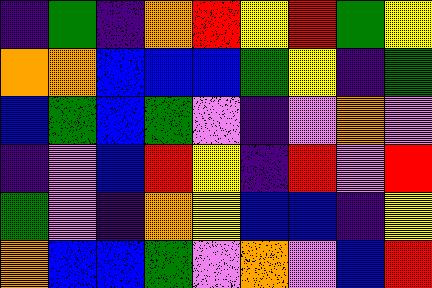[["indigo", "green", "indigo", "orange", "red", "yellow", "red", "green", "yellow"], ["orange", "orange", "blue", "blue", "blue", "green", "yellow", "indigo", "green"], ["blue", "green", "blue", "green", "violet", "indigo", "violet", "orange", "violet"], ["indigo", "violet", "blue", "red", "yellow", "indigo", "red", "violet", "red"], ["green", "violet", "indigo", "orange", "yellow", "blue", "blue", "indigo", "yellow"], ["orange", "blue", "blue", "green", "violet", "orange", "violet", "blue", "red"]]